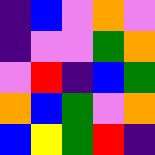[["indigo", "blue", "violet", "orange", "violet"], ["indigo", "violet", "violet", "green", "orange"], ["violet", "red", "indigo", "blue", "green"], ["orange", "blue", "green", "violet", "orange"], ["blue", "yellow", "green", "red", "indigo"]]